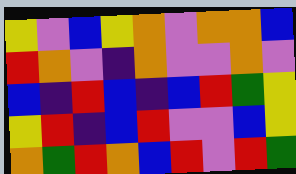[["yellow", "violet", "blue", "yellow", "orange", "violet", "orange", "orange", "blue"], ["red", "orange", "violet", "indigo", "orange", "violet", "violet", "orange", "violet"], ["blue", "indigo", "red", "blue", "indigo", "blue", "red", "green", "yellow"], ["yellow", "red", "indigo", "blue", "red", "violet", "violet", "blue", "yellow"], ["orange", "green", "red", "orange", "blue", "red", "violet", "red", "green"]]